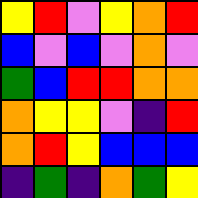[["yellow", "red", "violet", "yellow", "orange", "red"], ["blue", "violet", "blue", "violet", "orange", "violet"], ["green", "blue", "red", "red", "orange", "orange"], ["orange", "yellow", "yellow", "violet", "indigo", "red"], ["orange", "red", "yellow", "blue", "blue", "blue"], ["indigo", "green", "indigo", "orange", "green", "yellow"]]